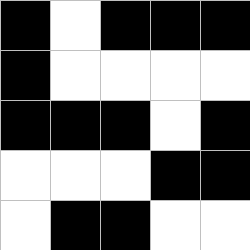[["black", "white", "black", "black", "black"], ["black", "white", "white", "white", "white"], ["black", "black", "black", "white", "black"], ["white", "white", "white", "black", "black"], ["white", "black", "black", "white", "white"]]